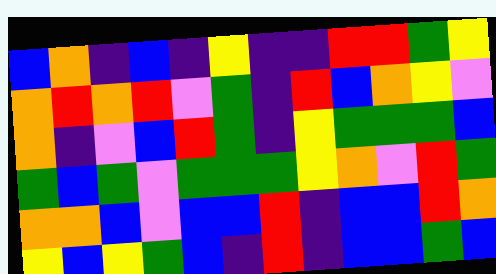[["blue", "orange", "indigo", "blue", "indigo", "yellow", "indigo", "indigo", "red", "red", "green", "yellow"], ["orange", "red", "orange", "red", "violet", "green", "indigo", "red", "blue", "orange", "yellow", "violet"], ["orange", "indigo", "violet", "blue", "red", "green", "indigo", "yellow", "green", "green", "green", "blue"], ["green", "blue", "green", "violet", "green", "green", "green", "yellow", "orange", "violet", "red", "green"], ["orange", "orange", "blue", "violet", "blue", "blue", "red", "indigo", "blue", "blue", "red", "orange"], ["yellow", "blue", "yellow", "green", "blue", "indigo", "red", "indigo", "blue", "blue", "green", "blue"]]